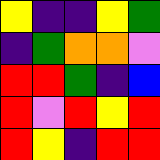[["yellow", "indigo", "indigo", "yellow", "green"], ["indigo", "green", "orange", "orange", "violet"], ["red", "red", "green", "indigo", "blue"], ["red", "violet", "red", "yellow", "red"], ["red", "yellow", "indigo", "red", "red"]]